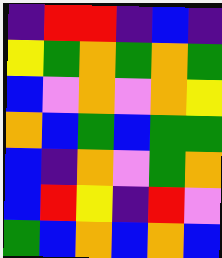[["indigo", "red", "red", "indigo", "blue", "indigo"], ["yellow", "green", "orange", "green", "orange", "green"], ["blue", "violet", "orange", "violet", "orange", "yellow"], ["orange", "blue", "green", "blue", "green", "green"], ["blue", "indigo", "orange", "violet", "green", "orange"], ["blue", "red", "yellow", "indigo", "red", "violet"], ["green", "blue", "orange", "blue", "orange", "blue"]]